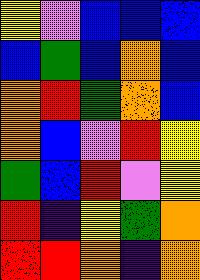[["yellow", "violet", "blue", "blue", "blue"], ["blue", "green", "blue", "orange", "blue"], ["orange", "red", "green", "orange", "blue"], ["orange", "blue", "violet", "red", "yellow"], ["green", "blue", "red", "violet", "yellow"], ["red", "indigo", "yellow", "green", "orange"], ["red", "red", "orange", "indigo", "orange"]]